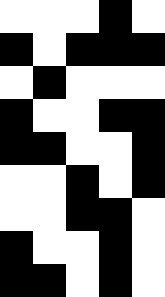[["white", "white", "white", "black", "white"], ["black", "white", "black", "black", "black"], ["white", "black", "white", "white", "white"], ["black", "white", "white", "black", "black"], ["black", "black", "white", "white", "black"], ["white", "white", "black", "white", "black"], ["white", "white", "black", "black", "white"], ["black", "white", "white", "black", "white"], ["black", "black", "white", "black", "white"]]